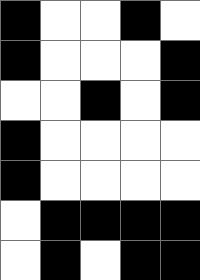[["black", "white", "white", "black", "white"], ["black", "white", "white", "white", "black"], ["white", "white", "black", "white", "black"], ["black", "white", "white", "white", "white"], ["black", "white", "white", "white", "white"], ["white", "black", "black", "black", "black"], ["white", "black", "white", "black", "black"]]